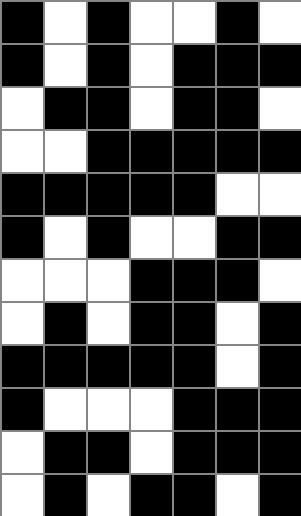[["black", "white", "black", "white", "white", "black", "white"], ["black", "white", "black", "white", "black", "black", "black"], ["white", "black", "black", "white", "black", "black", "white"], ["white", "white", "black", "black", "black", "black", "black"], ["black", "black", "black", "black", "black", "white", "white"], ["black", "white", "black", "white", "white", "black", "black"], ["white", "white", "white", "black", "black", "black", "white"], ["white", "black", "white", "black", "black", "white", "black"], ["black", "black", "black", "black", "black", "white", "black"], ["black", "white", "white", "white", "black", "black", "black"], ["white", "black", "black", "white", "black", "black", "black"], ["white", "black", "white", "black", "black", "white", "black"]]